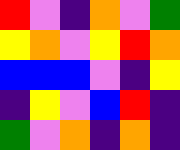[["red", "violet", "indigo", "orange", "violet", "green"], ["yellow", "orange", "violet", "yellow", "red", "orange"], ["blue", "blue", "blue", "violet", "indigo", "yellow"], ["indigo", "yellow", "violet", "blue", "red", "indigo"], ["green", "violet", "orange", "indigo", "orange", "indigo"]]